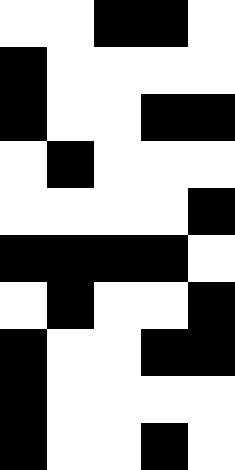[["white", "white", "black", "black", "white"], ["black", "white", "white", "white", "white"], ["black", "white", "white", "black", "black"], ["white", "black", "white", "white", "white"], ["white", "white", "white", "white", "black"], ["black", "black", "black", "black", "white"], ["white", "black", "white", "white", "black"], ["black", "white", "white", "black", "black"], ["black", "white", "white", "white", "white"], ["black", "white", "white", "black", "white"]]